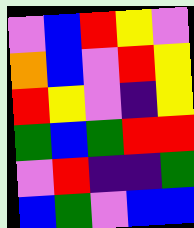[["violet", "blue", "red", "yellow", "violet"], ["orange", "blue", "violet", "red", "yellow"], ["red", "yellow", "violet", "indigo", "yellow"], ["green", "blue", "green", "red", "red"], ["violet", "red", "indigo", "indigo", "green"], ["blue", "green", "violet", "blue", "blue"]]